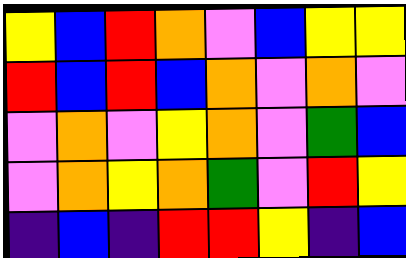[["yellow", "blue", "red", "orange", "violet", "blue", "yellow", "yellow"], ["red", "blue", "red", "blue", "orange", "violet", "orange", "violet"], ["violet", "orange", "violet", "yellow", "orange", "violet", "green", "blue"], ["violet", "orange", "yellow", "orange", "green", "violet", "red", "yellow"], ["indigo", "blue", "indigo", "red", "red", "yellow", "indigo", "blue"]]